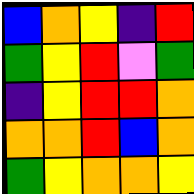[["blue", "orange", "yellow", "indigo", "red"], ["green", "yellow", "red", "violet", "green"], ["indigo", "yellow", "red", "red", "orange"], ["orange", "orange", "red", "blue", "orange"], ["green", "yellow", "orange", "orange", "yellow"]]